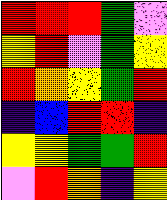[["red", "red", "red", "green", "violet"], ["yellow", "red", "violet", "green", "yellow"], ["red", "orange", "yellow", "green", "red"], ["indigo", "blue", "red", "red", "indigo"], ["yellow", "yellow", "green", "green", "red"], ["violet", "red", "orange", "indigo", "yellow"]]